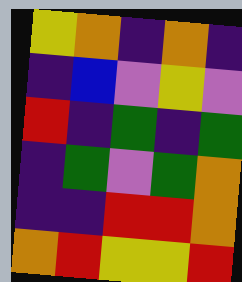[["yellow", "orange", "indigo", "orange", "indigo"], ["indigo", "blue", "violet", "yellow", "violet"], ["red", "indigo", "green", "indigo", "green"], ["indigo", "green", "violet", "green", "orange"], ["indigo", "indigo", "red", "red", "orange"], ["orange", "red", "yellow", "yellow", "red"]]